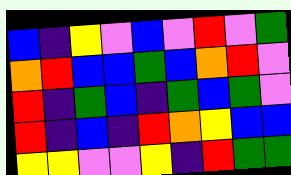[["blue", "indigo", "yellow", "violet", "blue", "violet", "red", "violet", "green"], ["orange", "red", "blue", "blue", "green", "blue", "orange", "red", "violet"], ["red", "indigo", "green", "blue", "indigo", "green", "blue", "green", "violet"], ["red", "indigo", "blue", "indigo", "red", "orange", "yellow", "blue", "blue"], ["yellow", "yellow", "violet", "violet", "yellow", "indigo", "red", "green", "green"]]